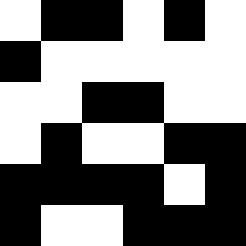[["white", "black", "black", "white", "black", "white"], ["black", "white", "white", "white", "white", "white"], ["white", "white", "black", "black", "white", "white"], ["white", "black", "white", "white", "black", "black"], ["black", "black", "black", "black", "white", "black"], ["black", "white", "white", "black", "black", "black"]]